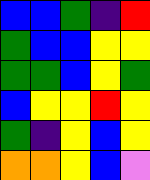[["blue", "blue", "green", "indigo", "red"], ["green", "blue", "blue", "yellow", "yellow"], ["green", "green", "blue", "yellow", "green"], ["blue", "yellow", "yellow", "red", "yellow"], ["green", "indigo", "yellow", "blue", "yellow"], ["orange", "orange", "yellow", "blue", "violet"]]